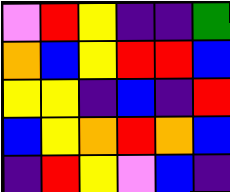[["violet", "red", "yellow", "indigo", "indigo", "green"], ["orange", "blue", "yellow", "red", "red", "blue"], ["yellow", "yellow", "indigo", "blue", "indigo", "red"], ["blue", "yellow", "orange", "red", "orange", "blue"], ["indigo", "red", "yellow", "violet", "blue", "indigo"]]